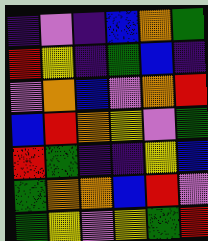[["indigo", "violet", "indigo", "blue", "orange", "green"], ["red", "yellow", "indigo", "green", "blue", "indigo"], ["violet", "orange", "blue", "violet", "orange", "red"], ["blue", "red", "orange", "yellow", "violet", "green"], ["red", "green", "indigo", "indigo", "yellow", "blue"], ["green", "orange", "orange", "blue", "red", "violet"], ["green", "yellow", "violet", "yellow", "green", "red"]]